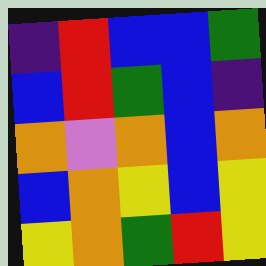[["indigo", "red", "blue", "blue", "green"], ["blue", "red", "green", "blue", "indigo"], ["orange", "violet", "orange", "blue", "orange"], ["blue", "orange", "yellow", "blue", "yellow"], ["yellow", "orange", "green", "red", "yellow"]]